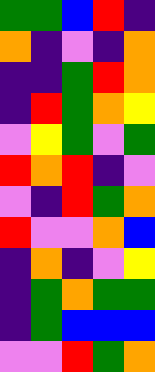[["green", "green", "blue", "red", "indigo"], ["orange", "indigo", "violet", "indigo", "orange"], ["indigo", "indigo", "green", "red", "orange"], ["indigo", "red", "green", "orange", "yellow"], ["violet", "yellow", "green", "violet", "green"], ["red", "orange", "red", "indigo", "violet"], ["violet", "indigo", "red", "green", "orange"], ["red", "violet", "violet", "orange", "blue"], ["indigo", "orange", "indigo", "violet", "yellow"], ["indigo", "green", "orange", "green", "green"], ["indigo", "green", "blue", "blue", "blue"], ["violet", "violet", "red", "green", "orange"]]